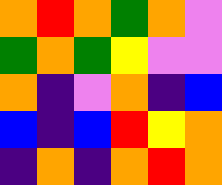[["orange", "red", "orange", "green", "orange", "violet"], ["green", "orange", "green", "yellow", "violet", "violet"], ["orange", "indigo", "violet", "orange", "indigo", "blue"], ["blue", "indigo", "blue", "red", "yellow", "orange"], ["indigo", "orange", "indigo", "orange", "red", "orange"]]